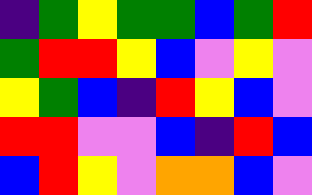[["indigo", "green", "yellow", "green", "green", "blue", "green", "red"], ["green", "red", "red", "yellow", "blue", "violet", "yellow", "violet"], ["yellow", "green", "blue", "indigo", "red", "yellow", "blue", "violet"], ["red", "red", "violet", "violet", "blue", "indigo", "red", "blue"], ["blue", "red", "yellow", "violet", "orange", "orange", "blue", "violet"]]